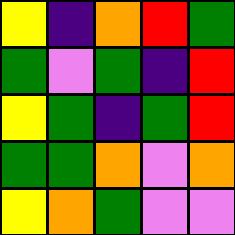[["yellow", "indigo", "orange", "red", "green"], ["green", "violet", "green", "indigo", "red"], ["yellow", "green", "indigo", "green", "red"], ["green", "green", "orange", "violet", "orange"], ["yellow", "orange", "green", "violet", "violet"]]